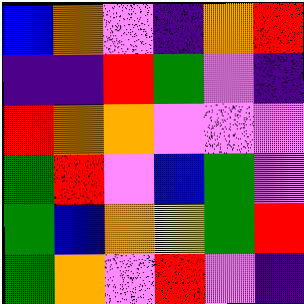[["blue", "orange", "violet", "indigo", "orange", "red"], ["indigo", "indigo", "red", "green", "violet", "indigo"], ["red", "orange", "orange", "violet", "violet", "violet"], ["green", "red", "violet", "blue", "green", "violet"], ["green", "blue", "orange", "yellow", "green", "red"], ["green", "orange", "violet", "red", "violet", "indigo"]]